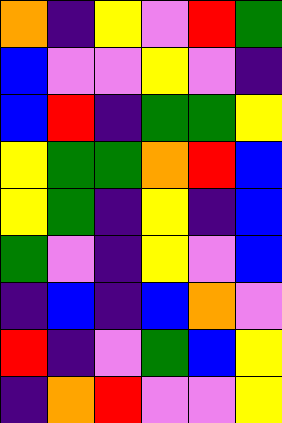[["orange", "indigo", "yellow", "violet", "red", "green"], ["blue", "violet", "violet", "yellow", "violet", "indigo"], ["blue", "red", "indigo", "green", "green", "yellow"], ["yellow", "green", "green", "orange", "red", "blue"], ["yellow", "green", "indigo", "yellow", "indigo", "blue"], ["green", "violet", "indigo", "yellow", "violet", "blue"], ["indigo", "blue", "indigo", "blue", "orange", "violet"], ["red", "indigo", "violet", "green", "blue", "yellow"], ["indigo", "orange", "red", "violet", "violet", "yellow"]]